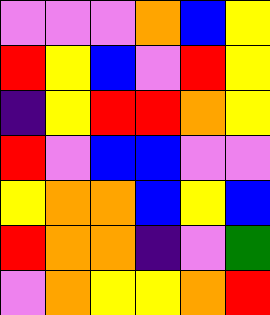[["violet", "violet", "violet", "orange", "blue", "yellow"], ["red", "yellow", "blue", "violet", "red", "yellow"], ["indigo", "yellow", "red", "red", "orange", "yellow"], ["red", "violet", "blue", "blue", "violet", "violet"], ["yellow", "orange", "orange", "blue", "yellow", "blue"], ["red", "orange", "orange", "indigo", "violet", "green"], ["violet", "orange", "yellow", "yellow", "orange", "red"]]